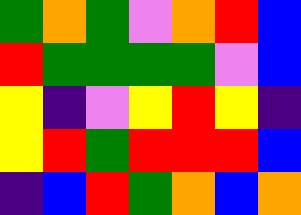[["green", "orange", "green", "violet", "orange", "red", "blue"], ["red", "green", "green", "green", "green", "violet", "blue"], ["yellow", "indigo", "violet", "yellow", "red", "yellow", "indigo"], ["yellow", "red", "green", "red", "red", "red", "blue"], ["indigo", "blue", "red", "green", "orange", "blue", "orange"]]